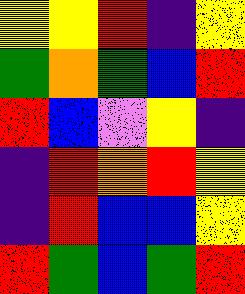[["yellow", "yellow", "red", "indigo", "yellow"], ["green", "orange", "green", "blue", "red"], ["red", "blue", "violet", "yellow", "indigo"], ["indigo", "red", "orange", "red", "yellow"], ["indigo", "red", "blue", "blue", "yellow"], ["red", "green", "blue", "green", "red"]]